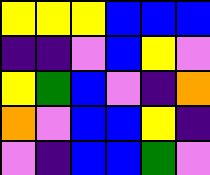[["yellow", "yellow", "yellow", "blue", "blue", "blue"], ["indigo", "indigo", "violet", "blue", "yellow", "violet"], ["yellow", "green", "blue", "violet", "indigo", "orange"], ["orange", "violet", "blue", "blue", "yellow", "indigo"], ["violet", "indigo", "blue", "blue", "green", "violet"]]